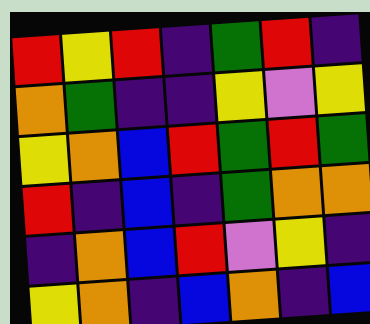[["red", "yellow", "red", "indigo", "green", "red", "indigo"], ["orange", "green", "indigo", "indigo", "yellow", "violet", "yellow"], ["yellow", "orange", "blue", "red", "green", "red", "green"], ["red", "indigo", "blue", "indigo", "green", "orange", "orange"], ["indigo", "orange", "blue", "red", "violet", "yellow", "indigo"], ["yellow", "orange", "indigo", "blue", "orange", "indigo", "blue"]]